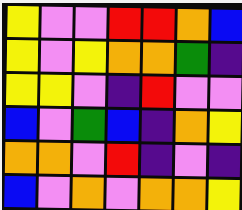[["yellow", "violet", "violet", "red", "red", "orange", "blue"], ["yellow", "violet", "yellow", "orange", "orange", "green", "indigo"], ["yellow", "yellow", "violet", "indigo", "red", "violet", "violet"], ["blue", "violet", "green", "blue", "indigo", "orange", "yellow"], ["orange", "orange", "violet", "red", "indigo", "violet", "indigo"], ["blue", "violet", "orange", "violet", "orange", "orange", "yellow"]]